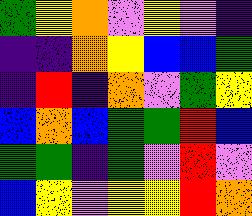[["green", "yellow", "orange", "violet", "yellow", "violet", "indigo"], ["indigo", "indigo", "orange", "yellow", "blue", "blue", "green"], ["indigo", "red", "indigo", "orange", "violet", "green", "yellow"], ["blue", "orange", "blue", "green", "green", "red", "blue"], ["green", "green", "indigo", "green", "violet", "red", "violet"], ["blue", "yellow", "violet", "yellow", "yellow", "red", "orange"]]